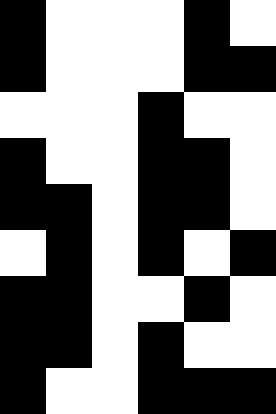[["black", "white", "white", "white", "black", "white"], ["black", "white", "white", "white", "black", "black"], ["white", "white", "white", "black", "white", "white"], ["black", "white", "white", "black", "black", "white"], ["black", "black", "white", "black", "black", "white"], ["white", "black", "white", "black", "white", "black"], ["black", "black", "white", "white", "black", "white"], ["black", "black", "white", "black", "white", "white"], ["black", "white", "white", "black", "black", "black"]]